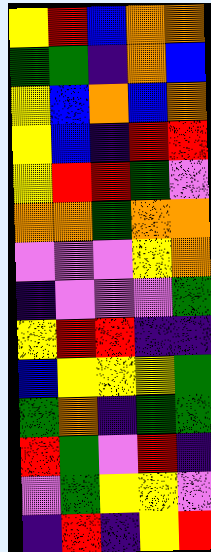[["yellow", "red", "blue", "orange", "orange"], ["green", "green", "indigo", "orange", "blue"], ["yellow", "blue", "orange", "blue", "orange"], ["yellow", "blue", "indigo", "red", "red"], ["yellow", "red", "red", "green", "violet"], ["orange", "orange", "green", "orange", "orange"], ["violet", "violet", "violet", "yellow", "orange"], ["indigo", "violet", "violet", "violet", "green"], ["yellow", "red", "red", "indigo", "indigo"], ["blue", "yellow", "yellow", "yellow", "green"], ["green", "orange", "indigo", "green", "green"], ["red", "green", "violet", "red", "indigo"], ["violet", "green", "yellow", "yellow", "violet"], ["indigo", "red", "indigo", "yellow", "red"]]